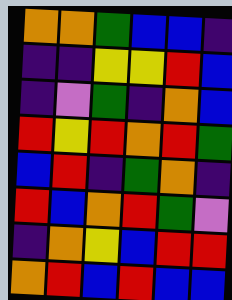[["orange", "orange", "green", "blue", "blue", "indigo"], ["indigo", "indigo", "yellow", "yellow", "red", "blue"], ["indigo", "violet", "green", "indigo", "orange", "blue"], ["red", "yellow", "red", "orange", "red", "green"], ["blue", "red", "indigo", "green", "orange", "indigo"], ["red", "blue", "orange", "red", "green", "violet"], ["indigo", "orange", "yellow", "blue", "red", "red"], ["orange", "red", "blue", "red", "blue", "blue"]]